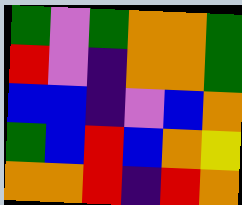[["green", "violet", "green", "orange", "orange", "green"], ["red", "violet", "indigo", "orange", "orange", "green"], ["blue", "blue", "indigo", "violet", "blue", "orange"], ["green", "blue", "red", "blue", "orange", "yellow"], ["orange", "orange", "red", "indigo", "red", "orange"]]